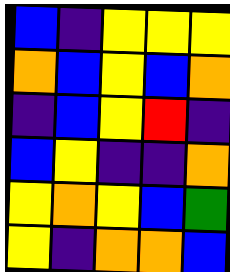[["blue", "indigo", "yellow", "yellow", "yellow"], ["orange", "blue", "yellow", "blue", "orange"], ["indigo", "blue", "yellow", "red", "indigo"], ["blue", "yellow", "indigo", "indigo", "orange"], ["yellow", "orange", "yellow", "blue", "green"], ["yellow", "indigo", "orange", "orange", "blue"]]